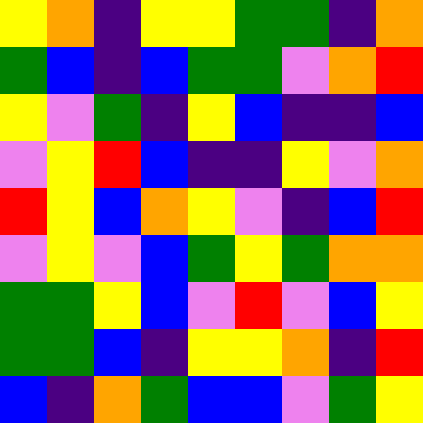[["yellow", "orange", "indigo", "yellow", "yellow", "green", "green", "indigo", "orange"], ["green", "blue", "indigo", "blue", "green", "green", "violet", "orange", "red"], ["yellow", "violet", "green", "indigo", "yellow", "blue", "indigo", "indigo", "blue"], ["violet", "yellow", "red", "blue", "indigo", "indigo", "yellow", "violet", "orange"], ["red", "yellow", "blue", "orange", "yellow", "violet", "indigo", "blue", "red"], ["violet", "yellow", "violet", "blue", "green", "yellow", "green", "orange", "orange"], ["green", "green", "yellow", "blue", "violet", "red", "violet", "blue", "yellow"], ["green", "green", "blue", "indigo", "yellow", "yellow", "orange", "indigo", "red"], ["blue", "indigo", "orange", "green", "blue", "blue", "violet", "green", "yellow"]]